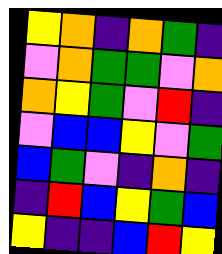[["yellow", "orange", "indigo", "orange", "green", "indigo"], ["violet", "orange", "green", "green", "violet", "orange"], ["orange", "yellow", "green", "violet", "red", "indigo"], ["violet", "blue", "blue", "yellow", "violet", "green"], ["blue", "green", "violet", "indigo", "orange", "indigo"], ["indigo", "red", "blue", "yellow", "green", "blue"], ["yellow", "indigo", "indigo", "blue", "red", "yellow"]]